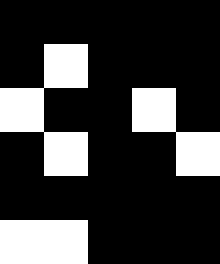[["black", "black", "black", "black", "black"], ["black", "white", "black", "black", "black"], ["white", "black", "black", "white", "black"], ["black", "white", "black", "black", "white"], ["black", "black", "black", "black", "black"], ["white", "white", "black", "black", "black"]]